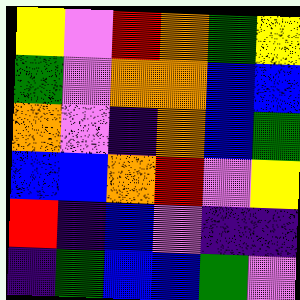[["yellow", "violet", "red", "orange", "green", "yellow"], ["green", "violet", "orange", "orange", "blue", "blue"], ["orange", "violet", "indigo", "orange", "blue", "green"], ["blue", "blue", "orange", "red", "violet", "yellow"], ["red", "indigo", "blue", "violet", "indigo", "indigo"], ["indigo", "green", "blue", "blue", "green", "violet"]]